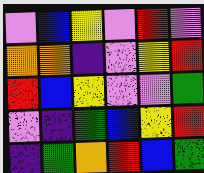[["violet", "blue", "yellow", "violet", "red", "violet"], ["orange", "orange", "indigo", "violet", "yellow", "red"], ["red", "blue", "yellow", "violet", "violet", "green"], ["violet", "indigo", "green", "blue", "yellow", "red"], ["indigo", "green", "orange", "red", "blue", "green"]]